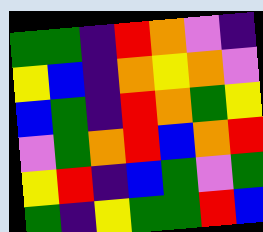[["green", "green", "indigo", "red", "orange", "violet", "indigo"], ["yellow", "blue", "indigo", "orange", "yellow", "orange", "violet"], ["blue", "green", "indigo", "red", "orange", "green", "yellow"], ["violet", "green", "orange", "red", "blue", "orange", "red"], ["yellow", "red", "indigo", "blue", "green", "violet", "green"], ["green", "indigo", "yellow", "green", "green", "red", "blue"]]